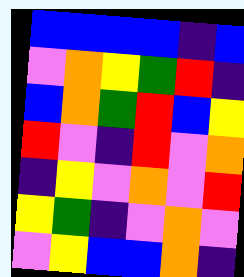[["blue", "blue", "blue", "blue", "indigo", "blue"], ["violet", "orange", "yellow", "green", "red", "indigo"], ["blue", "orange", "green", "red", "blue", "yellow"], ["red", "violet", "indigo", "red", "violet", "orange"], ["indigo", "yellow", "violet", "orange", "violet", "red"], ["yellow", "green", "indigo", "violet", "orange", "violet"], ["violet", "yellow", "blue", "blue", "orange", "indigo"]]